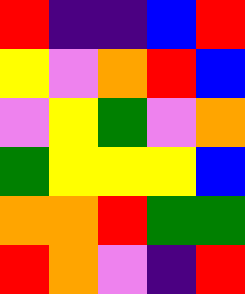[["red", "indigo", "indigo", "blue", "red"], ["yellow", "violet", "orange", "red", "blue"], ["violet", "yellow", "green", "violet", "orange"], ["green", "yellow", "yellow", "yellow", "blue"], ["orange", "orange", "red", "green", "green"], ["red", "orange", "violet", "indigo", "red"]]